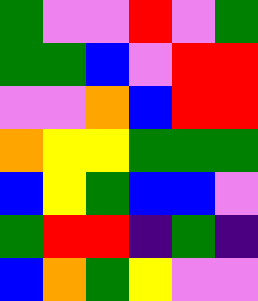[["green", "violet", "violet", "red", "violet", "green"], ["green", "green", "blue", "violet", "red", "red"], ["violet", "violet", "orange", "blue", "red", "red"], ["orange", "yellow", "yellow", "green", "green", "green"], ["blue", "yellow", "green", "blue", "blue", "violet"], ["green", "red", "red", "indigo", "green", "indigo"], ["blue", "orange", "green", "yellow", "violet", "violet"]]